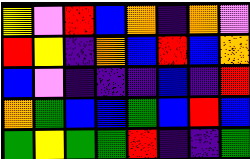[["yellow", "violet", "red", "blue", "orange", "indigo", "orange", "violet"], ["red", "yellow", "indigo", "orange", "blue", "red", "blue", "orange"], ["blue", "violet", "indigo", "indigo", "indigo", "blue", "indigo", "red"], ["orange", "green", "blue", "blue", "green", "blue", "red", "blue"], ["green", "yellow", "green", "green", "red", "indigo", "indigo", "green"]]